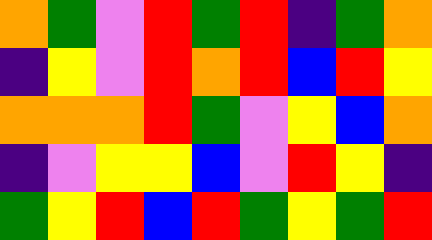[["orange", "green", "violet", "red", "green", "red", "indigo", "green", "orange"], ["indigo", "yellow", "violet", "red", "orange", "red", "blue", "red", "yellow"], ["orange", "orange", "orange", "red", "green", "violet", "yellow", "blue", "orange"], ["indigo", "violet", "yellow", "yellow", "blue", "violet", "red", "yellow", "indigo"], ["green", "yellow", "red", "blue", "red", "green", "yellow", "green", "red"]]